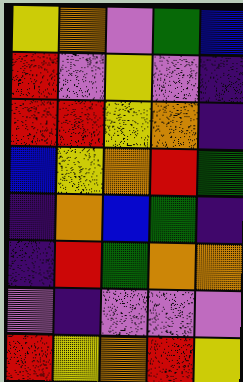[["yellow", "orange", "violet", "green", "blue"], ["red", "violet", "yellow", "violet", "indigo"], ["red", "red", "yellow", "orange", "indigo"], ["blue", "yellow", "orange", "red", "green"], ["indigo", "orange", "blue", "green", "indigo"], ["indigo", "red", "green", "orange", "orange"], ["violet", "indigo", "violet", "violet", "violet"], ["red", "yellow", "orange", "red", "yellow"]]